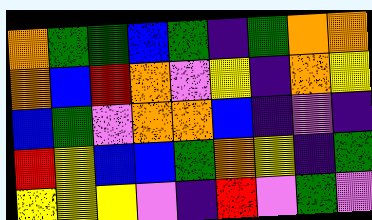[["orange", "green", "green", "blue", "green", "indigo", "green", "orange", "orange"], ["orange", "blue", "red", "orange", "violet", "yellow", "indigo", "orange", "yellow"], ["blue", "green", "violet", "orange", "orange", "blue", "indigo", "violet", "indigo"], ["red", "yellow", "blue", "blue", "green", "orange", "yellow", "indigo", "green"], ["yellow", "yellow", "yellow", "violet", "indigo", "red", "violet", "green", "violet"]]